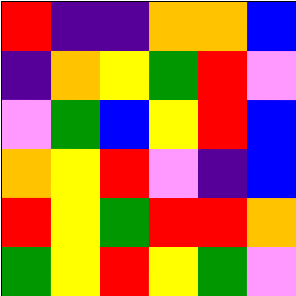[["red", "indigo", "indigo", "orange", "orange", "blue"], ["indigo", "orange", "yellow", "green", "red", "violet"], ["violet", "green", "blue", "yellow", "red", "blue"], ["orange", "yellow", "red", "violet", "indigo", "blue"], ["red", "yellow", "green", "red", "red", "orange"], ["green", "yellow", "red", "yellow", "green", "violet"]]